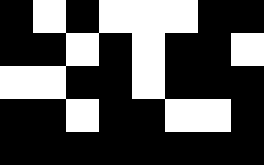[["black", "white", "black", "white", "white", "white", "black", "black"], ["black", "black", "white", "black", "white", "black", "black", "white"], ["white", "white", "black", "black", "white", "black", "black", "black"], ["black", "black", "white", "black", "black", "white", "white", "black"], ["black", "black", "black", "black", "black", "black", "black", "black"]]